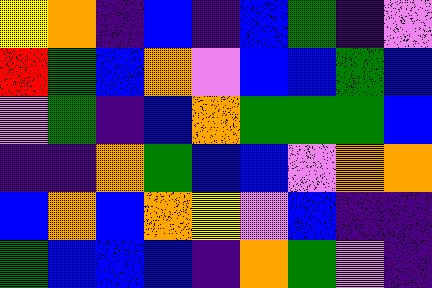[["yellow", "orange", "indigo", "blue", "indigo", "blue", "green", "indigo", "violet"], ["red", "green", "blue", "orange", "violet", "blue", "blue", "green", "blue"], ["violet", "green", "indigo", "blue", "orange", "green", "green", "green", "blue"], ["indigo", "indigo", "orange", "green", "blue", "blue", "violet", "orange", "orange"], ["blue", "orange", "blue", "orange", "yellow", "violet", "blue", "indigo", "indigo"], ["green", "blue", "blue", "blue", "indigo", "orange", "green", "violet", "indigo"]]